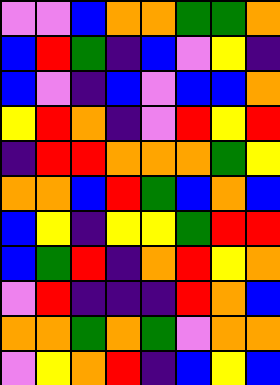[["violet", "violet", "blue", "orange", "orange", "green", "green", "orange"], ["blue", "red", "green", "indigo", "blue", "violet", "yellow", "indigo"], ["blue", "violet", "indigo", "blue", "violet", "blue", "blue", "orange"], ["yellow", "red", "orange", "indigo", "violet", "red", "yellow", "red"], ["indigo", "red", "red", "orange", "orange", "orange", "green", "yellow"], ["orange", "orange", "blue", "red", "green", "blue", "orange", "blue"], ["blue", "yellow", "indigo", "yellow", "yellow", "green", "red", "red"], ["blue", "green", "red", "indigo", "orange", "red", "yellow", "orange"], ["violet", "red", "indigo", "indigo", "indigo", "red", "orange", "blue"], ["orange", "orange", "green", "orange", "green", "violet", "orange", "orange"], ["violet", "yellow", "orange", "red", "indigo", "blue", "yellow", "blue"]]